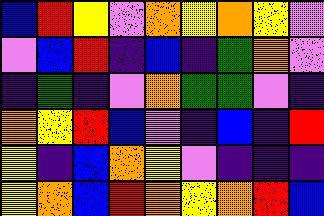[["blue", "red", "yellow", "violet", "orange", "yellow", "orange", "yellow", "violet"], ["violet", "blue", "red", "indigo", "blue", "indigo", "green", "orange", "violet"], ["indigo", "green", "indigo", "violet", "orange", "green", "green", "violet", "indigo"], ["orange", "yellow", "red", "blue", "violet", "indigo", "blue", "indigo", "red"], ["yellow", "indigo", "blue", "orange", "yellow", "violet", "indigo", "indigo", "indigo"], ["yellow", "orange", "blue", "red", "orange", "yellow", "orange", "red", "blue"]]